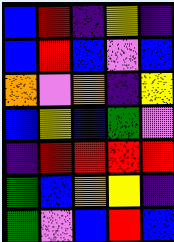[["blue", "red", "indigo", "yellow", "indigo"], ["blue", "red", "blue", "violet", "blue"], ["orange", "violet", "orange", "indigo", "yellow"], ["blue", "yellow", "blue", "green", "violet"], ["indigo", "red", "red", "red", "red"], ["green", "blue", "orange", "yellow", "indigo"], ["green", "violet", "blue", "red", "blue"]]